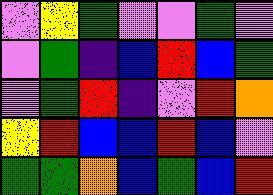[["violet", "yellow", "green", "violet", "violet", "green", "violet"], ["violet", "green", "indigo", "blue", "red", "blue", "green"], ["violet", "green", "red", "indigo", "violet", "red", "orange"], ["yellow", "red", "blue", "blue", "red", "blue", "violet"], ["green", "green", "orange", "blue", "green", "blue", "red"]]